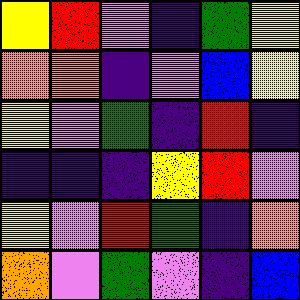[["yellow", "red", "violet", "indigo", "green", "yellow"], ["orange", "orange", "indigo", "violet", "blue", "yellow"], ["yellow", "violet", "green", "indigo", "red", "indigo"], ["indigo", "indigo", "indigo", "yellow", "red", "violet"], ["yellow", "violet", "red", "green", "indigo", "orange"], ["orange", "violet", "green", "violet", "indigo", "blue"]]